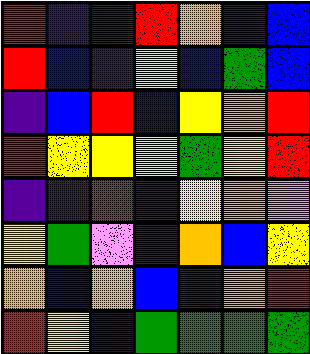[["red", "indigo", "indigo", "red", "orange", "indigo", "blue"], ["red", "blue", "indigo", "yellow", "blue", "green", "blue"], ["indigo", "blue", "red", "blue", "yellow", "orange", "red"], ["red", "yellow", "yellow", "yellow", "green", "yellow", "red"], ["indigo", "indigo", "red", "indigo", "yellow", "orange", "violet"], ["yellow", "green", "violet", "indigo", "orange", "blue", "yellow"], ["orange", "blue", "orange", "blue", "indigo", "orange", "red"], ["red", "yellow", "blue", "green", "green", "green", "green"]]